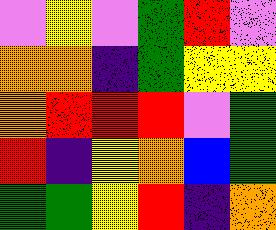[["violet", "yellow", "violet", "green", "red", "violet"], ["orange", "orange", "indigo", "green", "yellow", "yellow"], ["orange", "red", "red", "red", "violet", "green"], ["red", "indigo", "yellow", "orange", "blue", "green"], ["green", "green", "yellow", "red", "indigo", "orange"]]